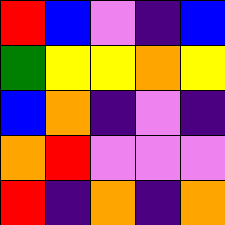[["red", "blue", "violet", "indigo", "blue"], ["green", "yellow", "yellow", "orange", "yellow"], ["blue", "orange", "indigo", "violet", "indigo"], ["orange", "red", "violet", "violet", "violet"], ["red", "indigo", "orange", "indigo", "orange"]]